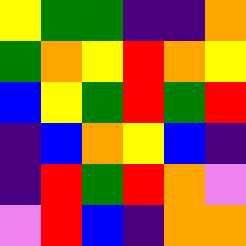[["yellow", "green", "green", "indigo", "indigo", "orange"], ["green", "orange", "yellow", "red", "orange", "yellow"], ["blue", "yellow", "green", "red", "green", "red"], ["indigo", "blue", "orange", "yellow", "blue", "indigo"], ["indigo", "red", "green", "red", "orange", "violet"], ["violet", "red", "blue", "indigo", "orange", "orange"]]